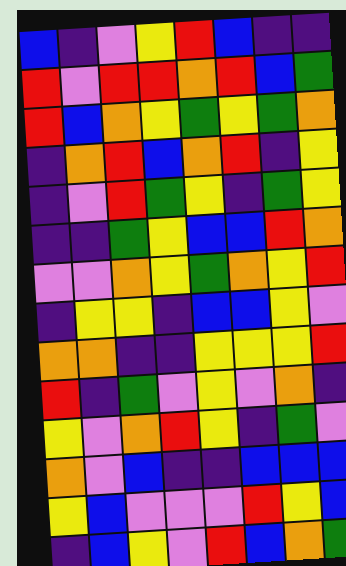[["blue", "indigo", "violet", "yellow", "red", "blue", "indigo", "indigo"], ["red", "violet", "red", "red", "orange", "red", "blue", "green"], ["red", "blue", "orange", "yellow", "green", "yellow", "green", "orange"], ["indigo", "orange", "red", "blue", "orange", "red", "indigo", "yellow"], ["indigo", "violet", "red", "green", "yellow", "indigo", "green", "yellow"], ["indigo", "indigo", "green", "yellow", "blue", "blue", "red", "orange"], ["violet", "violet", "orange", "yellow", "green", "orange", "yellow", "red"], ["indigo", "yellow", "yellow", "indigo", "blue", "blue", "yellow", "violet"], ["orange", "orange", "indigo", "indigo", "yellow", "yellow", "yellow", "red"], ["red", "indigo", "green", "violet", "yellow", "violet", "orange", "indigo"], ["yellow", "violet", "orange", "red", "yellow", "indigo", "green", "violet"], ["orange", "violet", "blue", "indigo", "indigo", "blue", "blue", "blue"], ["yellow", "blue", "violet", "violet", "violet", "red", "yellow", "blue"], ["indigo", "blue", "yellow", "violet", "red", "blue", "orange", "green"]]